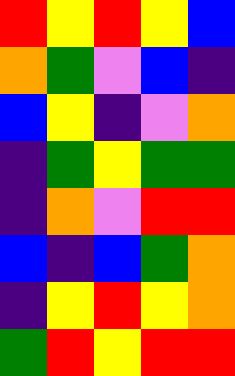[["red", "yellow", "red", "yellow", "blue"], ["orange", "green", "violet", "blue", "indigo"], ["blue", "yellow", "indigo", "violet", "orange"], ["indigo", "green", "yellow", "green", "green"], ["indigo", "orange", "violet", "red", "red"], ["blue", "indigo", "blue", "green", "orange"], ["indigo", "yellow", "red", "yellow", "orange"], ["green", "red", "yellow", "red", "red"]]